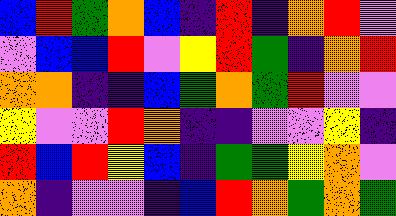[["blue", "red", "green", "orange", "blue", "indigo", "red", "indigo", "orange", "red", "violet"], ["violet", "blue", "blue", "red", "violet", "yellow", "red", "green", "indigo", "orange", "red"], ["orange", "orange", "indigo", "indigo", "blue", "green", "orange", "green", "red", "violet", "violet"], ["yellow", "violet", "violet", "red", "orange", "indigo", "indigo", "violet", "violet", "yellow", "indigo"], ["red", "blue", "red", "yellow", "blue", "indigo", "green", "green", "yellow", "orange", "violet"], ["orange", "indigo", "violet", "violet", "indigo", "blue", "red", "orange", "green", "orange", "green"]]